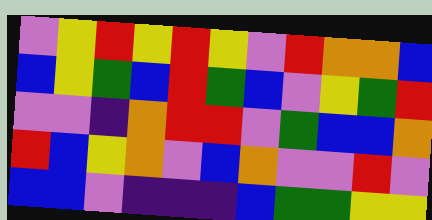[["violet", "yellow", "red", "yellow", "red", "yellow", "violet", "red", "orange", "orange", "blue"], ["blue", "yellow", "green", "blue", "red", "green", "blue", "violet", "yellow", "green", "red"], ["violet", "violet", "indigo", "orange", "red", "red", "violet", "green", "blue", "blue", "orange"], ["red", "blue", "yellow", "orange", "violet", "blue", "orange", "violet", "violet", "red", "violet"], ["blue", "blue", "violet", "indigo", "indigo", "indigo", "blue", "green", "green", "yellow", "yellow"]]